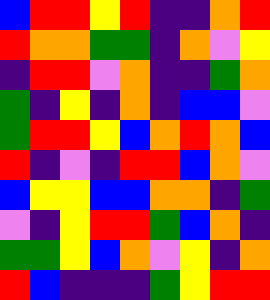[["blue", "red", "red", "yellow", "red", "indigo", "indigo", "orange", "red"], ["red", "orange", "orange", "green", "green", "indigo", "orange", "violet", "yellow"], ["indigo", "red", "red", "violet", "orange", "indigo", "indigo", "green", "orange"], ["green", "indigo", "yellow", "indigo", "orange", "indigo", "blue", "blue", "violet"], ["green", "red", "red", "yellow", "blue", "orange", "red", "orange", "blue"], ["red", "indigo", "violet", "indigo", "red", "red", "blue", "orange", "violet"], ["blue", "yellow", "yellow", "blue", "blue", "orange", "orange", "indigo", "green"], ["violet", "indigo", "yellow", "red", "red", "green", "blue", "orange", "indigo"], ["green", "green", "yellow", "blue", "orange", "violet", "yellow", "indigo", "orange"], ["red", "blue", "indigo", "indigo", "indigo", "green", "yellow", "red", "red"]]